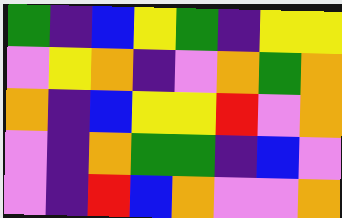[["green", "indigo", "blue", "yellow", "green", "indigo", "yellow", "yellow"], ["violet", "yellow", "orange", "indigo", "violet", "orange", "green", "orange"], ["orange", "indigo", "blue", "yellow", "yellow", "red", "violet", "orange"], ["violet", "indigo", "orange", "green", "green", "indigo", "blue", "violet"], ["violet", "indigo", "red", "blue", "orange", "violet", "violet", "orange"]]